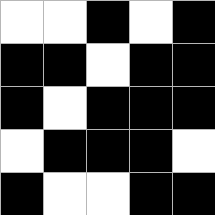[["white", "white", "black", "white", "black"], ["black", "black", "white", "black", "black"], ["black", "white", "black", "black", "black"], ["white", "black", "black", "black", "white"], ["black", "white", "white", "black", "black"]]